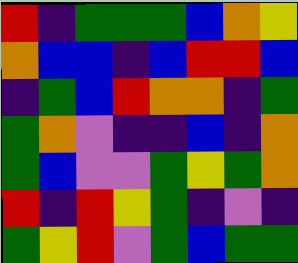[["red", "indigo", "green", "green", "green", "blue", "orange", "yellow"], ["orange", "blue", "blue", "indigo", "blue", "red", "red", "blue"], ["indigo", "green", "blue", "red", "orange", "orange", "indigo", "green"], ["green", "orange", "violet", "indigo", "indigo", "blue", "indigo", "orange"], ["green", "blue", "violet", "violet", "green", "yellow", "green", "orange"], ["red", "indigo", "red", "yellow", "green", "indigo", "violet", "indigo"], ["green", "yellow", "red", "violet", "green", "blue", "green", "green"]]